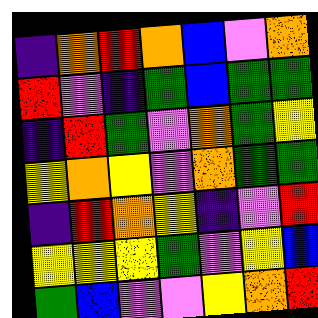[["indigo", "orange", "red", "orange", "blue", "violet", "orange"], ["red", "violet", "indigo", "green", "blue", "green", "green"], ["indigo", "red", "green", "violet", "orange", "green", "yellow"], ["yellow", "orange", "yellow", "violet", "orange", "green", "green"], ["indigo", "red", "orange", "yellow", "indigo", "violet", "red"], ["yellow", "yellow", "yellow", "green", "violet", "yellow", "blue"], ["green", "blue", "violet", "violet", "yellow", "orange", "red"]]